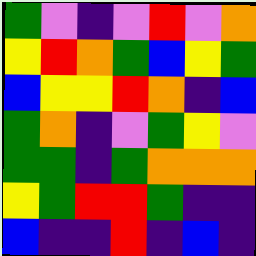[["green", "violet", "indigo", "violet", "red", "violet", "orange"], ["yellow", "red", "orange", "green", "blue", "yellow", "green"], ["blue", "yellow", "yellow", "red", "orange", "indigo", "blue"], ["green", "orange", "indigo", "violet", "green", "yellow", "violet"], ["green", "green", "indigo", "green", "orange", "orange", "orange"], ["yellow", "green", "red", "red", "green", "indigo", "indigo"], ["blue", "indigo", "indigo", "red", "indigo", "blue", "indigo"]]